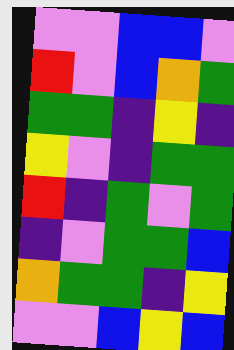[["violet", "violet", "blue", "blue", "violet"], ["red", "violet", "blue", "orange", "green"], ["green", "green", "indigo", "yellow", "indigo"], ["yellow", "violet", "indigo", "green", "green"], ["red", "indigo", "green", "violet", "green"], ["indigo", "violet", "green", "green", "blue"], ["orange", "green", "green", "indigo", "yellow"], ["violet", "violet", "blue", "yellow", "blue"]]